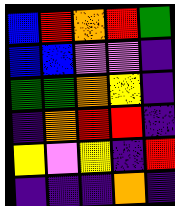[["blue", "red", "orange", "red", "green"], ["blue", "blue", "violet", "violet", "indigo"], ["green", "green", "orange", "yellow", "indigo"], ["indigo", "orange", "red", "red", "indigo"], ["yellow", "violet", "yellow", "indigo", "red"], ["indigo", "indigo", "indigo", "orange", "indigo"]]